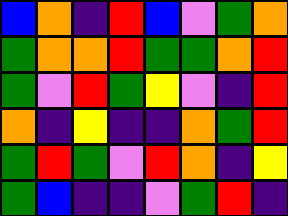[["blue", "orange", "indigo", "red", "blue", "violet", "green", "orange"], ["green", "orange", "orange", "red", "green", "green", "orange", "red"], ["green", "violet", "red", "green", "yellow", "violet", "indigo", "red"], ["orange", "indigo", "yellow", "indigo", "indigo", "orange", "green", "red"], ["green", "red", "green", "violet", "red", "orange", "indigo", "yellow"], ["green", "blue", "indigo", "indigo", "violet", "green", "red", "indigo"]]